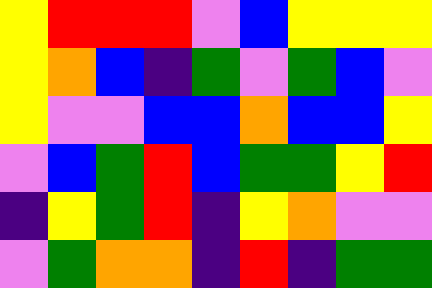[["yellow", "red", "red", "red", "violet", "blue", "yellow", "yellow", "yellow"], ["yellow", "orange", "blue", "indigo", "green", "violet", "green", "blue", "violet"], ["yellow", "violet", "violet", "blue", "blue", "orange", "blue", "blue", "yellow"], ["violet", "blue", "green", "red", "blue", "green", "green", "yellow", "red"], ["indigo", "yellow", "green", "red", "indigo", "yellow", "orange", "violet", "violet"], ["violet", "green", "orange", "orange", "indigo", "red", "indigo", "green", "green"]]